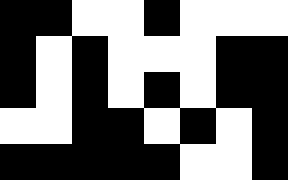[["black", "black", "white", "white", "black", "white", "white", "white"], ["black", "white", "black", "white", "white", "white", "black", "black"], ["black", "white", "black", "white", "black", "white", "black", "black"], ["white", "white", "black", "black", "white", "black", "white", "black"], ["black", "black", "black", "black", "black", "white", "white", "black"]]